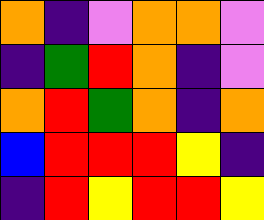[["orange", "indigo", "violet", "orange", "orange", "violet"], ["indigo", "green", "red", "orange", "indigo", "violet"], ["orange", "red", "green", "orange", "indigo", "orange"], ["blue", "red", "red", "red", "yellow", "indigo"], ["indigo", "red", "yellow", "red", "red", "yellow"]]